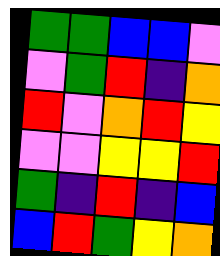[["green", "green", "blue", "blue", "violet"], ["violet", "green", "red", "indigo", "orange"], ["red", "violet", "orange", "red", "yellow"], ["violet", "violet", "yellow", "yellow", "red"], ["green", "indigo", "red", "indigo", "blue"], ["blue", "red", "green", "yellow", "orange"]]